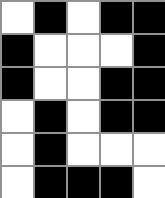[["white", "black", "white", "black", "black"], ["black", "white", "white", "white", "black"], ["black", "white", "white", "black", "black"], ["white", "black", "white", "black", "black"], ["white", "black", "white", "white", "white"], ["white", "black", "black", "black", "white"]]